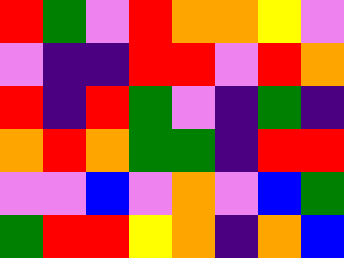[["red", "green", "violet", "red", "orange", "orange", "yellow", "violet"], ["violet", "indigo", "indigo", "red", "red", "violet", "red", "orange"], ["red", "indigo", "red", "green", "violet", "indigo", "green", "indigo"], ["orange", "red", "orange", "green", "green", "indigo", "red", "red"], ["violet", "violet", "blue", "violet", "orange", "violet", "blue", "green"], ["green", "red", "red", "yellow", "orange", "indigo", "orange", "blue"]]